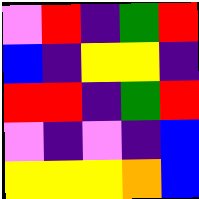[["violet", "red", "indigo", "green", "red"], ["blue", "indigo", "yellow", "yellow", "indigo"], ["red", "red", "indigo", "green", "red"], ["violet", "indigo", "violet", "indigo", "blue"], ["yellow", "yellow", "yellow", "orange", "blue"]]